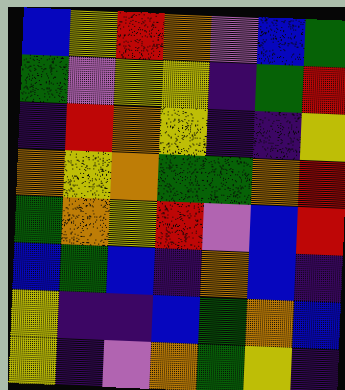[["blue", "yellow", "red", "orange", "violet", "blue", "green"], ["green", "violet", "yellow", "yellow", "indigo", "green", "red"], ["indigo", "red", "orange", "yellow", "indigo", "indigo", "yellow"], ["orange", "yellow", "orange", "green", "green", "orange", "red"], ["green", "orange", "yellow", "red", "violet", "blue", "red"], ["blue", "green", "blue", "indigo", "orange", "blue", "indigo"], ["yellow", "indigo", "indigo", "blue", "green", "orange", "blue"], ["yellow", "indigo", "violet", "orange", "green", "yellow", "indigo"]]